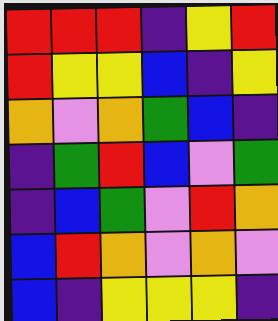[["red", "red", "red", "indigo", "yellow", "red"], ["red", "yellow", "yellow", "blue", "indigo", "yellow"], ["orange", "violet", "orange", "green", "blue", "indigo"], ["indigo", "green", "red", "blue", "violet", "green"], ["indigo", "blue", "green", "violet", "red", "orange"], ["blue", "red", "orange", "violet", "orange", "violet"], ["blue", "indigo", "yellow", "yellow", "yellow", "indigo"]]